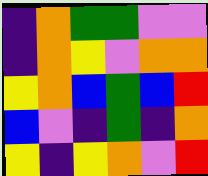[["indigo", "orange", "green", "green", "violet", "violet"], ["indigo", "orange", "yellow", "violet", "orange", "orange"], ["yellow", "orange", "blue", "green", "blue", "red"], ["blue", "violet", "indigo", "green", "indigo", "orange"], ["yellow", "indigo", "yellow", "orange", "violet", "red"]]